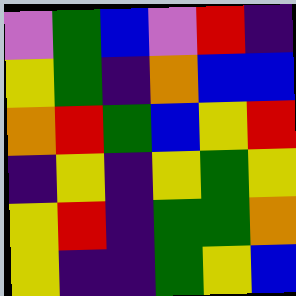[["violet", "green", "blue", "violet", "red", "indigo"], ["yellow", "green", "indigo", "orange", "blue", "blue"], ["orange", "red", "green", "blue", "yellow", "red"], ["indigo", "yellow", "indigo", "yellow", "green", "yellow"], ["yellow", "red", "indigo", "green", "green", "orange"], ["yellow", "indigo", "indigo", "green", "yellow", "blue"]]